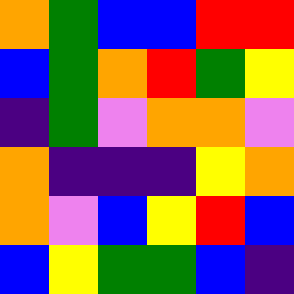[["orange", "green", "blue", "blue", "red", "red"], ["blue", "green", "orange", "red", "green", "yellow"], ["indigo", "green", "violet", "orange", "orange", "violet"], ["orange", "indigo", "indigo", "indigo", "yellow", "orange"], ["orange", "violet", "blue", "yellow", "red", "blue"], ["blue", "yellow", "green", "green", "blue", "indigo"]]